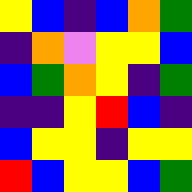[["yellow", "blue", "indigo", "blue", "orange", "green"], ["indigo", "orange", "violet", "yellow", "yellow", "blue"], ["blue", "green", "orange", "yellow", "indigo", "green"], ["indigo", "indigo", "yellow", "red", "blue", "indigo"], ["blue", "yellow", "yellow", "indigo", "yellow", "yellow"], ["red", "blue", "yellow", "yellow", "blue", "green"]]